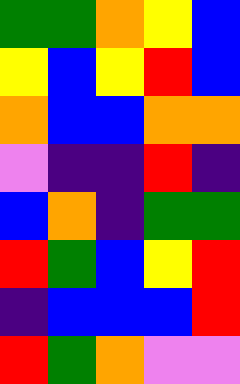[["green", "green", "orange", "yellow", "blue"], ["yellow", "blue", "yellow", "red", "blue"], ["orange", "blue", "blue", "orange", "orange"], ["violet", "indigo", "indigo", "red", "indigo"], ["blue", "orange", "indigo", "green", "green"], ["red", "green", "blue", "yellow", "red"], ["indigo", "blue", "blue", "blue", "red"], ["red", "green", "orange", "violet", "violet"]]